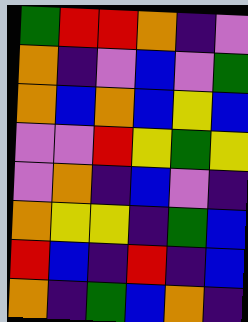[["green", "red", "red", "orange", "indigo", "violet"], ["orange", "indigo", "violet", "blue", "violet", "green"], ["orange", "blue", "orange", "blue", "yellow", "blue"], ["violet", "violet", "red", "yellow", "green", "yellow"], ["violet", "orange", "indigo", "blue", "violet", "indigo"], ["orange", "yellow", "yellow", "indigo", "green", "blue"], ["red", "blue", "indigo", "red", "indigo", "blue"], ["orange", "indigo", "green", "blue", "orange", "indigo"]]